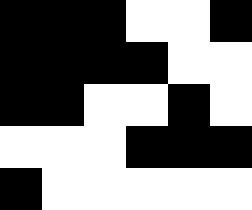[["black", "black", "black", "white", "white", "black"], ["black", "black", "black", "black", "white", "white"], ["black", "black", "white", "white", "black", "white"], ["white", "white", "white", "black", "black", "black"], ["black", "white", "white", "white", "white", "white"]]